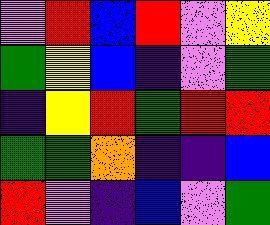[["violet", "red", "blue", "red", "violet", "yellow"], ["green", "yellow", "blue", "indigo", "violet", "green"], ["indigo", "yellow", "red", "green", "red", "red"], ["green", "green", "orange", "indigo", "indigo", "blue"], ["red", "violet", "indigo", "blue", "violet", "green"]]